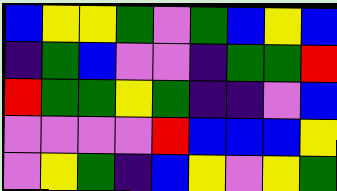[["blue", "yellow", "yellow", "green", "violet", "green", "blue", "yellow", "blue"], ["indigo", "green", "blue", "violet", "violet", "indigo", "green", "green", "red"], ["red", "green", "green", "yellow", "green", "indigo", "indigo", "violet", "blue"], ["violet", "violet", "violet", "violet", "red", "blue", "blue", "blue", "yellow"], ["violet", "yellow", "green", "indigo", "blue", "yellow", "violet", "yellow", "green"]]